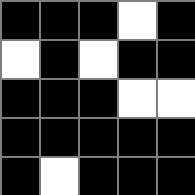[["black", "black", "black", "white", "black"], ["white", "black", "white", "black", "black"], ["black", "black", "black", "white", "white"], ["black", "black", "black", "black", "black"], ["black", "white", "black", "black", "black"]]